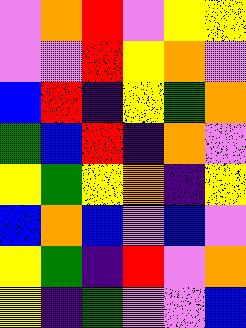[["violet", "orange", "red", "violet", "yellow", "yellow"], ["violet", "violet", "red", "yellow", "orange", "violet"], ["blue", "red", "indigo", "yellow", "green", "orange"], ["green", "blue", "red", "indigo", "orange", "violet"], ["yellow", "green", "yellow", "orange", "indigo", "yellow"], ["blue", "orange", "blue", "violet", "blue", "violet"], ["yellow", "green", "indigo", "red", "violet", "orange"], ["yellow", "indigo", "green", "violet", "violet", "blue"]]